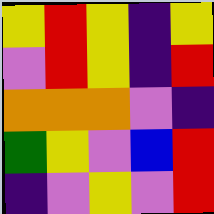[["yellow", "red", "yellow", "indigo", "yellow"], ["violet", "red", "yellow", "indigo", "red"], ["orange", "orange", "orange", "violet", "indigo"], ["green", "yellow", "violet", "blue", "red"], ["indigo", "violet", "yellow", "violet", "red"]]